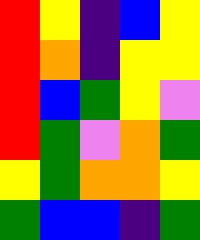[["red", "yellow", "indigo", "blue", "yellow"], ["red", "orange", "indigo", "yellow", "yellow"], ["red", "blue", "green", "yellow", "violet"], ["red", "green", "violet", "orange", "green"], ["yellow", "green", "orange", "orange", "yellow"], ["green", "blue", "blue", "indigo", "green"]]